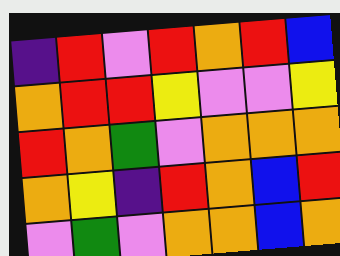[["indigo", "red", "violet", "red", "orange", "red", "blue"], ["orange", "red", "red", "yellow", "violet", "violet", "yellow"], ["red", "orange", "green", "violet", "orange", "orange", "orange"], ["orange", "yellow", "indigo", "red", "orange", "blue", "red"], ["violet", "green", "violet", "orange", "orange", "blue", "orange"]]